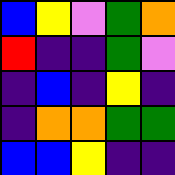[["blue", "yellow", "violet", "green", "orange"], ["red", "indigo", "indigo", "green", "violet"], ["indigo", "blue", "indigo", "yellow", "indigo"], ["indigo", "orange", "orange", "green", "green"], ["blue", "blue", "yellow", "indigo", "indigo"]]